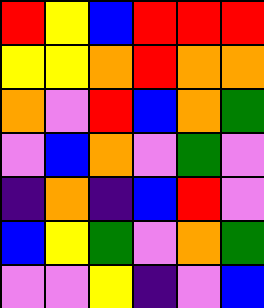[["red", "yellow", "blue", "red", "red", "red"], ["yellow", "yellow", "orange", "red", "orange", "orange"], ["orange", "violet", "red", "blue", "orange", "green"], ["violet", "blue", "orange", "violet", "green", "violet"], ["indigo", "orange", "indigo", "blue", "red", "violet"], ["blue", "yellow", "green", "violet", "orange", "green"], ["violet", "violet", "yellow", "indigo", "violet", "blue"]]